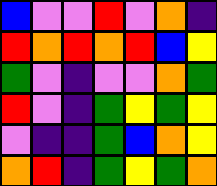[["blue", "violet", "violet", "red", "violet", "orange", "indigo"], ["red", "orange", "red", "orange", "red", "blue", "yellow"], ["green", "violet", "indigo", "violet", "violet", "orange", "green"], ["red", "violet", "indigo", "green", "yellow", "green", "yellow"], ["violet", "indigo", "indigo", "green", "blue", "orange", "yellow"], ["orange", "red", "indigo", "green", "yellow", "green", "orange"]]